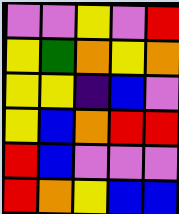[["violet", "violet", "yellow", "violet", "red"], ["yellow", "green", "orange", "yellow", "orange"], ["yellow", "yellow", "indigo", "blue", "violet"], ["yellow", "blue", "orange", "red", "red"], ["red", "blue", "violet", "violet", "violet"], ["red", "orange", "yellow", "blue", "blue"]]